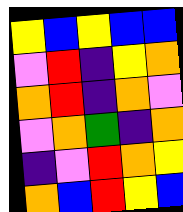[["yellow", "blue", "yellow", "blue", "blue"], ["violet", "red", "indigo", "yellow", "orange"], ["orange", "red", "indigo", "orange", "violet"], ["violet", "orange", "green", "indigo", "orange"], ["indigo", "violet", "red", "orange", "yellow"], ["orange", "blue", "red", "yellow", "blue"]]